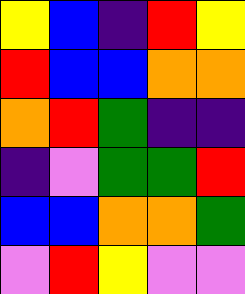[["yellow", "blue", "indigo", "red", "yellow"], ["red", "blue", "blue", "orange", "orange"], ["orange", "red", "green", "indigo", "indigo"], ["indigo", "violet", "green", "green", "red"], ["blue", "blue", "orange", "orange", "green"], ["violet", "red", "yellow", "violet", "violet"]]